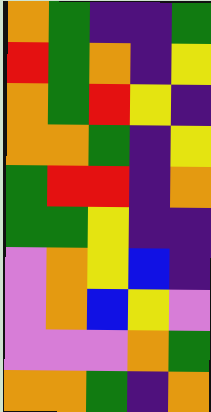[["orange", "green", "indigo", "indigo", "green"], ["red", "green", "orange", "indigo", "yellow"], ["orange", "green", "red", "yellow", "indigo"], ["orange", "orange", "green", "indigo", "yellow"], ["green", "red", "red", "indigo", "orange"], ["green", "green", "yellow", "indigo", "indigo"], ["violet", "orange", "yellow", "blue", "indigo"], ["violet", "orange", "blue", "yellow", "violet"], ["violet", "violet", "violet", "orange", "green"], ["orange", "orange", "green", "indigo", "orange"]]